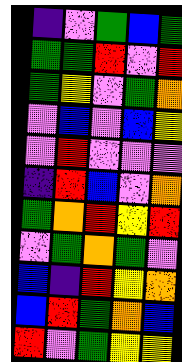[["indigo", "violet", "green", "blue", "green"], ["green", "green", "red", "violet", "red"], ["green", "yellow", "violet", "green", "orange"], ["violet", "blue", "violet", "blue", "yellow"], ["violet", "red", "violet", "violet", "violet"], ["indigo", "red", "blue", "violet", "orange"], ["green", "orange", "red", "yellow", "red"], ["violet", "green", "orange", "green", "violet"], ["blue", "indigo", "red", "yellow", "orange"], ["blue", "red", "green", "orange", "blue"], ["red", "violet", "green", "yellow", "yellow"]]